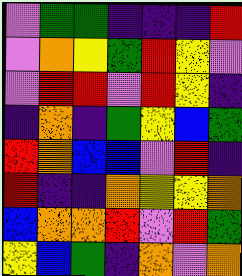[["violet", "green", "green", "indigo", "indigo", "indigo", "red"], ["violet", "orange", "yellow", "green", "red", "yellow", "violet"], ["violet", "red", "red", "violet", "red", "yellow", "indigo"], ["indigo", "orange", "indigo", "green", "yellow", "blue", "green"], ["red", "orange", "blue", "blue", "violet", "red", "indigo"], ["red", "indigo", "indigo", "orange", "yellow", "yellow", "orange"], ["blue", "orange", "orange", "red", "violet", "red", "green"], ["yellow", "blue", "green", "indigo", "orange", "violet", "orange"]]